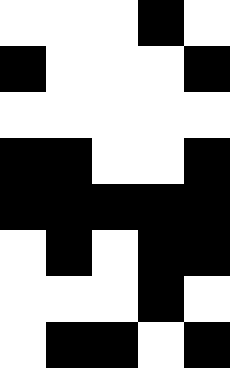[["white", "white", "white", "black", "white"], ["black", "white", "white", "white", "black"], ["white", "white", "white", "white", "white"], ["black", "black", "white", "white", "black"], ["black", "black", "black", "black", "black"], ["white", "black", "white", "black", "black"], ["white", "white", "white", "black", "white"], ["white", "black", "black", "white", "black"]]